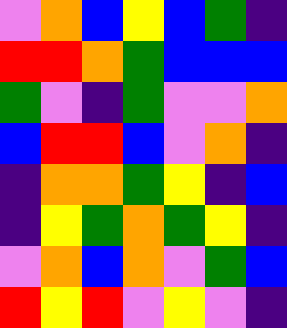[["violet", "orange", "blue", "yellow", "blue", "green", "indigo"], ["red", "red", "orange", "green", "blue", "blue", "blue"], ["green", "violet", "indigo", "green", "violet", "violet", "orange"], ["blue", "red", "red", "blue", "violet", "orange", "indigo"], ["indigo", "orange", "orange", "green", "yellow", "indigo", "blue"], ["indigo", "yellow", "green", "orange", "green", "yellow", "indigo"], ["violet", "orange", "blue", "orange", "violet", "green", "blue"], ["red", "yellow", "red", "violet", "yellow", "violet", "indigo"]]